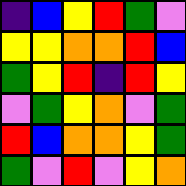[["indigo", "blue", "yellow", "red", "green", "violet"], ["yellow", "yellow", "orange", "orange", "red", "blue"], ["green", "yellow", "red", "indigo", "red", "yellow"], ["violet", "green", "yellow", "orange", "violet", "green"], ["red", "blue", "orange", "orange", "yellow", "green"], ["green", "violet", "red", "violet", "yellow", "orange"]]